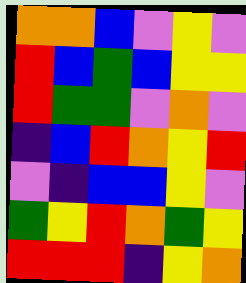[["orange", "orange", "blue", "violet", "yellow", "violet"], ["red", "blue", "green", "blue", "yellow", "yellow"], ["red", "green", "green", "violet", "orange", "violet"], ["indigo", "blue", "red", "orange", "yellow", "red"], ["violet", "indigo", "blue", "blue", "yellow", "violet"], ["green", "yellow", "red", "orange", "green", "yellow"], ["red", "red", "red", "indigo", "yellow", "orange"]]